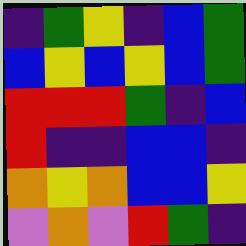[["indigo", "green", "yellow", "indigo", "blue", "green"], ["blue", "yellow", "blue", "yellow", "blue", "green"], ["red", "red", "red", "green", "indigo", "blue"], ["red", "indigo", "indigo", "blue", "blue", "indigo"], ["orange", "yellow", "orange", "blue", "blue", "yellow"], ["violet", "orange", "violet", "red", "green", "indigo"]]